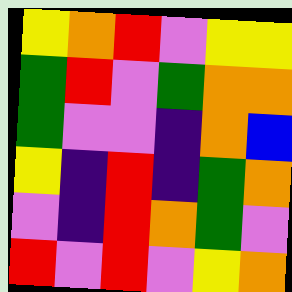[["yellow", "orange", "red", "violet", "yellow", "yellow"], ["green", "red", "violet", "green", "orange", "orange"], ["green", "violet", "violet", "indigo", "orange", "blue"], ["yellow", "indigo", "red", "indigo", "green", "orange"], ["violet", "indigo", "red", "orange", "green", "violet"], ["red", "violet", "red", "violet", "yellow", "orange"]]